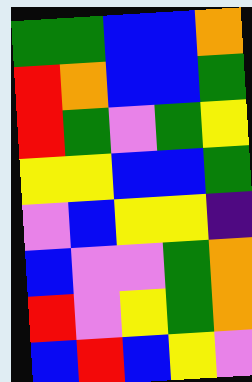[["green", "green", "blue", "blue", "orange"], ["red", "orange", "blue", "blue", "green"], ["red", "green", "violet", "green", "yellow"], ["yellow", "yellow", "blue", "blue", "green"], ["violet", "blue", "yellow", "yellow", "indigo"], ["blue", "violet", "violet", "green", "orange"], ["red", "violet", "yellow", "green", "orange"], ["blue", "red", "blue", "yellow", "violet"]]